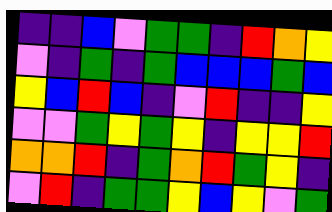[["indigo", "indigo", "blue", "violet", "green", "green", "indigo", "red", "orange", "yellow"], ["violet", "indigo", "green", "indigo", "green", "blue", "blue", "blue", "green", "blue"], ["yellow", "blue", "red", "blue", "indigo", "violet", "red", "indigo", "indigo", "yellow"], ["violet", "violet", "green", "yellow", "green", "yellow", "indigo", "yellow", "yellow", "red"], ["orange", "orange", "red", "indigo", "green", "orange", "red", "green", "yellow", "indigo"], ["violet", "red", "indigo", "green", "green", "yellow", "blue", "yellow", "violet", "green"]]